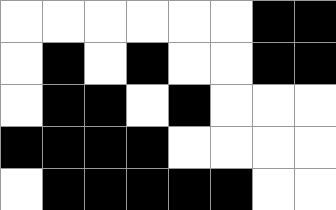[["white", "white", "white", "white", "white", "white", "black", "black"], ["white", "black", "white", "black", "white", "white", "black", "black"], ["white", "black", "black", "white", "black", "white", "white", "white"], ["black", "black", "black", "black", "white", "white", "white", "white"], ["white", "black", "black", "black", "black", "black", "white", "white"]]